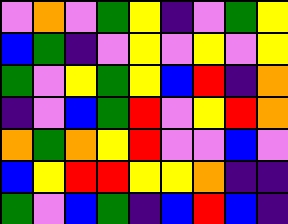[["violet", "orange", "violet", "green", "yellow", "indigo", "violet", "green", "yellow"], ["blue", "green", "indigo", "violet", "yellow", "violet", "yellow", "violet", "yellow"], ["green", "violet", "yellow", "green", "yellow", "blue", "red", "indigo", "orange"], ["indigo", "violet", "blue", "green", "red", "violet", "yellow", "red", "orange"], ["orange", "green", "orange", "yellow", "red", "violet", "violet", "blue", "violet"], ["blue", "yellow", "red", "red", "yellow", "yellow", "orange", "indigo", "indigo"], ["green", "violet", "blue", "green", "indigo", "blue", "red", "blue", "indigo"]]